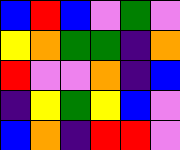[["blue", "red", "blue", "violet", "green", "violet"], ["yellow", "orange", "green", "green", "indigo", "orange"], ["red", "violet", "violet", "orange", "indigo", "blue"], ["indigo", "yellow", "green", "yellow", "blue", "violet"], ["blue", "orange", "indigo", "red", "red", "violet"]]